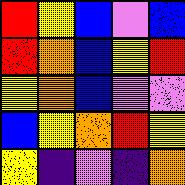[["red", "yellow", "blue", "violet", "blue"], ["red", "orange", "blue", "yellow", "red"], ["yellow", "orange", "blue", "violet", "violet"], ["blue", "yellow", "orange", "red", "yellow"], ["yellow", "indigo", "violet", "indigo", "orange"]]